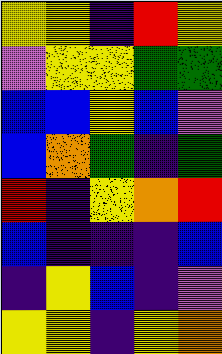[["yellow", "yellow", "indigo", "red", "yellow"], ["violet", "yellow", "yellow", "green", "green"], ["blue", "blue", "yellow", "blue", "violet"], ["blue", "orange", "green", "indigo", "green"], ["red", "indigo", "yellow", "orange", "red"], ["blue", "indigo", "indigo", "indigo", "blue"], ["indigo", "yellow", "blue", "indigo", "violet"], ["yellow", "yellow", "indigo", "yellow", "orange"]]